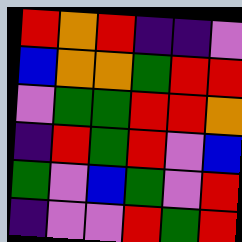[["red", "orange", "red", "indigo", "indigo", "violet"], ["blue", "orange", "orange", "green", "red", "red"], ["violet", "green", "green", "red", "red", "orange"], ["indigo", "red", "green", "red", "violet", "blue"], ["green", "violet", "blue", "green", "violet", "red"], ["indigo", "violet", "violet", "red", "green", "red"]]